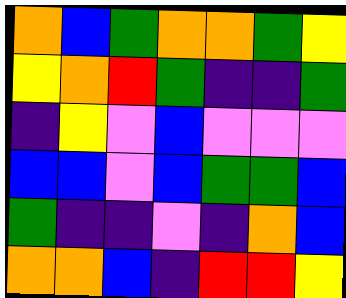[["orange", "blue", "green", "orange", "orange", "green", "yellow"], ["yellow", "orange", "red", "green", "indigo", "indigo", "green"], ["indigo", "yellow", "violet", "blue", "violet", "violet", "violet"], ["blue", "blue", "violet", "blue", "green", "green", "blue"], ["green", "indigo", "indigo", "violet", "indigo", "orange", "blue"], ["orange", "orange", "blue", "indigo", "red", "red", "yellow"]]